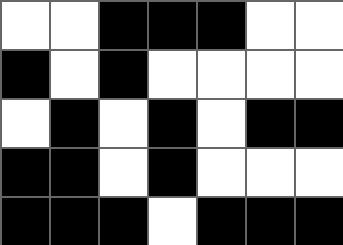[["white", "white", "black", "black", "black", "white", "white"], ["black", "white", "black", "white", "white", "white", "white"], ["white", "black", "white", "black", "white", "black", "black"], ["black", "black", "white", "black", "white", "white", "white"], ["black", "black", "black", "white", "black", "black", "black"]]